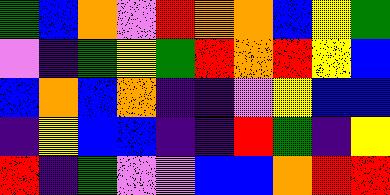[["green", "blue", "orange", "violet", "red", "orange", "orange", "blue", "yellow", "green"], ["violet", "indigo", "green", "yellow", "green", "red", "orange", "red", "yellow", "blue"], ["blue", "orange", "blue", "orange", "indigo", "indigo", "violet", "yellow", "blue", "blue"], ["indigo", "yellow", "blue", "blue", "indigo", "indigo", "red", "green", "indigo", "yellow"], ["red", "indigo", "green", "violet", "violet", "blue", "blue", "orange", "red", "red"]]